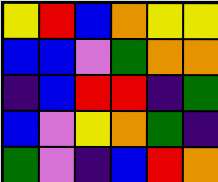[["yellow", "red", "blue", "orange", "yellow", "yellow"], ["blue", "blue", "violet", "green", "orange", "orange"], ["indigo", "blue", "red", "red", "indigo", "green"], ["blue", "violet", "yellow", "orange", "green", "indigo"], ["green", "violet", "indigo", "blue", "red", "orange"]]